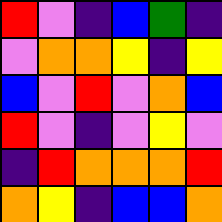[["red", "violet", "indigo", "blue", "green", "indigo"], ["violet", "orange", "orange", "yellow", "indigo", "yellow"], ["blue", "violet", "red", "violet", "orange", "blue"], ["red", "violet", "indigo", "violet", "yellow", "violet"], ["indigo", "red", "orange", "orange", "orange", "red"], ["orange", "yellow", "indigo", "blue", "blue", "orange"]]